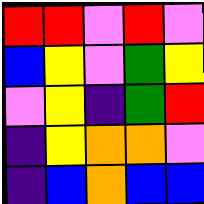[["red", "red", "violet", "red", "violet"], ["blue", "yellow", "violet", "green", "yellow"], ["violet", "yellow", "indigo", "green", "red"], ["indigo", "yellow", "orange", "orange", "violet"], ["indigo", "blue", "orange", "blue", "blue"]]